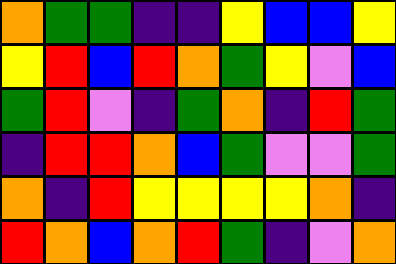[["orange", "green", "green", "indigo", "indigo", "yellow", "blue", "blue", "yellow"], ["yellow", "red", "blue", "red", "orange", "green", "yellow", "violet", "blue"], ["green", "red", "violet", "indigo", "green", "orange", "indigo", "red", "green"], ["indigo", "red", "red", "orange", "blue", "green", "violet", "violet", "green"], ["orange", "indigo", "red", "yellow", "yellow", "yellow", "yellow", "orange", "indigo"], ["red", "orange", "blue", "orange", "red", "green", "indigo", "violet", "orange"]]